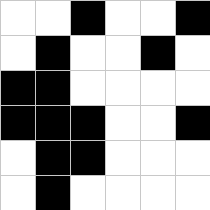[["white", "white", "black", "white", "white", "black"], ["white", "black", "white", "white", "black", "white"], ["black", "black", "white", "white", "white", "white"], ["black", "black", "black", "white", "white", "black"], ["white", "black", "black", "white", "white", "white"], ["white", "black", "white", "white", "white", "white"]]